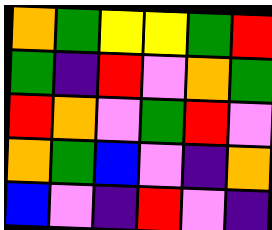[["orange", "green", "yellow", "yellow", "green", "red"], ["green", "indigo", "red", "violet", "orange", "green"], ["red", "orange", "violet", "green", "red", "violet"], ["orange", "green", "blue", "violet", "indigo", "orange"], ["blue", "violet", "indigo", "red", "violet", "indigo"]]